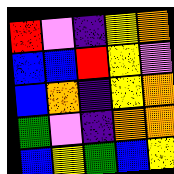[["red", "violet", "indigo", "yellow", "orange"], ["blue", "blue", "red", "yellow", "violet"], ["blue", "orange", "indigo", "yellow", "orange"], ["green", "violet", "indigo", "orange", "orange"], ["blue", "yellow", "green", "blue", "yellow"]]